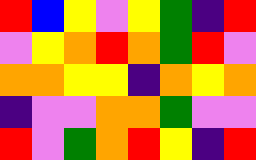[["red", "blue", "yellow", "violet", "yellow", "green", "indigo", "red"], ["violet", "yellow", "orange", "red", "orange", "green", "red", "violet"], ["orange", "orange", "yellow", "yellow", "indigo", "orange", "yellow", "orange"], ["indigo", "violet", "violet", "orange", "orange", "green", "violet", "violet"], ["red", "violet", "green", "orange", "red", "yellow", "indigo", "red"]]